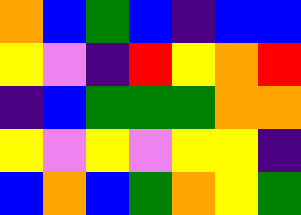[["orange", "blue", "green", "blue", "indigo", "blue", "blue"], ["yellow", "violet", "indigo", "red", "yellow", "orange", "red"], ["indigo", "blue", "green", "green", "green", "orange", "orange"], ["yellow", "violet", "yellow", "violet", "yellow", "yellow", "indigo"], ["blue", "orange", "blue", "green", "orange", "yellow", "green"]]